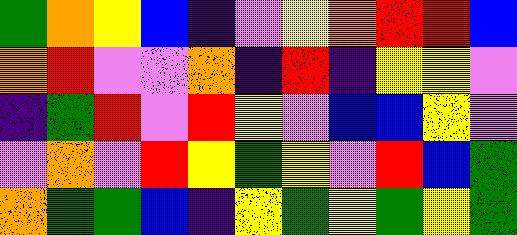[["green", "orange", "yellow", "blue", "indigo", "violet", "yellow", "orange", "red", "red", "blue"], ["orange", "red", "violet", "violet", "orange", "indigo", "red", "indigo", "yellow", "yellow", "violet"], ["indigo", "green", "red", "violet", "red", "yellow", "violet", "blue", "blue", "yellow", "violet"], ["violet", "orange", "violet", "red", "yellow", "green", "yellow", "violet", "red", "blue", "green"], ["orange", "green", "green", "blue", "indigo", "yellow", "green", "yellow", "green", "yellow", "green"]]